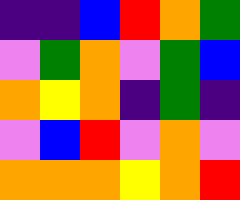[["indigo", "indigo", "blue", "red", "orange", "green"], ["violet", "green", "orange", "violet", "green", "blue"], ["orange", "yellow", "orange", "indigo", "green", "indigo"], ["violet", "blue", "red", "violet", "orange", "violet"], ["orange", "orange", "orange", "yellow", "orange", "red"]]